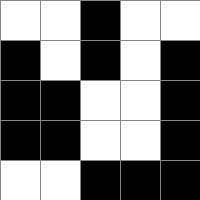[["white", "white", "black", "white", "white"], ["black", "white", "black", "white", "black"], ["black", "black", "white", "white", "black"], ["black", "black", "white", "white", "black"], ["white", "white", "black", "black", "black"]]